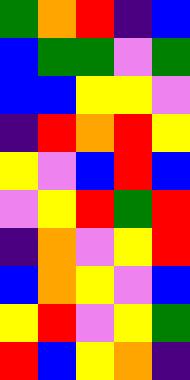[["green", "orange", "red", "indigo", "blue"], ["blue", "green", "green", "violet", "green"], ["blue", "blue", "yellow", "yellow", "violet"], ["indigo", "red", "orange", "red", "yellow"], ["yellow", "violet", "blue", "red", "blue"], ["violet", "yellow", "red", "green", "red"], ["indigo", "orange", "violet", "yellow", "red"], ["blue", "orange", "yellow", "violet", "blue"], ["yellow", "red", "violet", "yellow", "green"], ["red", "blue", "yellow", "orange", "indigo"]]